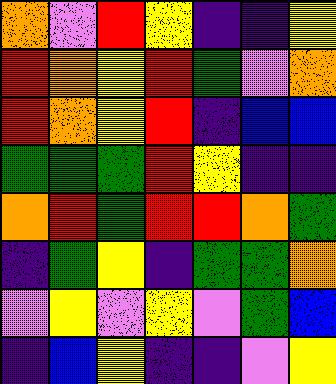[["orange", "violet", "red", "yellow", "indigo", "indigo", "yellow"], ["red", "orange", "yellow", "red", "green", "violet", "orange"], ["red", "orange", "yellow", "red", "indigo", "blue", "blue"], ["green", "green", "green", "red", "yellow", "indigo", "indigo"], ["orange", "red", "green", "red", "red", "orange", "green"], ["indigo", "green", "yellow", "indigo", "green", "green", "orange"], ["violet", "yellow", "violet", "yellow", "violet", "green", "blue"], ["indigo", "blue", "yellow", "indigo", "indigo", "violet", "yellow"]]